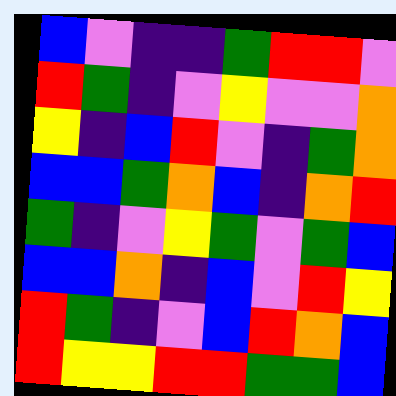[["blue", "violet", "indigo", "indigo", "green", "red", "red", "violet"], ["red", "green", "indigo", "violet", "yellow", "violet", "violet", "orange"], ["yellow", "indigo", "blue", "red", "violet", "indigo", "green", "orange"], ["blue", "blue", "green", "orange", "blue", "indigo", "orange", "red"], ["green", "indigo", "violet", "yellow", "green", "violet", "green", "blue"], ["blue", "blue", "orange", "indigo", "blue", "violet", "red", "yellow"], ["red", "green", "indigo", "violet", "blue", "red", "orange", "blue"], ["red", "yellow", "yellow", "red", "red", "green", "green", "blue"]]